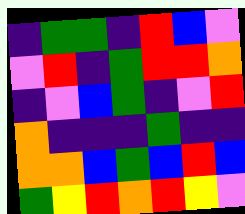[["indigo", "green", "green", "indigo", "red", "blue", "violet"], ["violet", "red", "indigo", "green", "red", "red", "orange"], ["indigo", "violet", "blue", "green", "indigo", "violet", "red"], ["orange", "indigo", "indigo", "indigo", "green", "indigo", "indigo"], ["orange", "orange", "blue", "green", "blue", "red", "blue"], ["green", "yellow", "red", "orange", "red", "yellow", "violet"]]